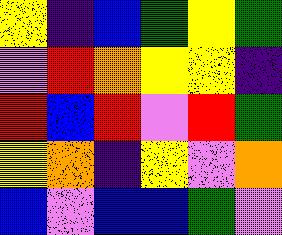[["yellow", "indigo", "blue", "green", "yellow", "green"], ["violet", "red", "orange", "yellow", "yellow", "indigo"], ["red", "blue", "red", "violet", "red", "green"], ["yellow", "orange", "indigo", "yellow", "violet", "orange"], ["blue", "violet", "blue", "blue", "green", "violet"]]